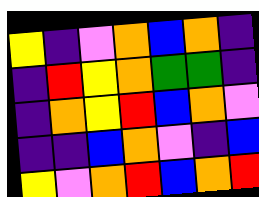[["yellow", "indigo", "violet", "orange", "blue", "orange", "indigo"], ["indigo", "red", "yellow", "orange", "green", "green", "indigo"], ["indigo", "orange", "yellow", "red", "blue", "orange", "violet"], ["indigo", "indigo", "blue", "orange", "violet", "indigo", "blue"], ["yellow", "violet", "orange", "red", "blue", "orange", "red"]]